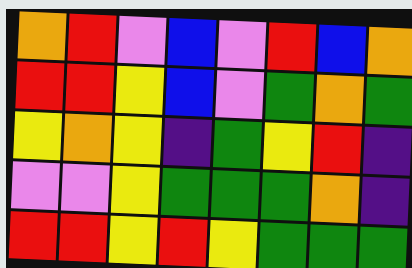[["orange", "red", "violet", "blue", "violet", "red", "blue", "orange"], ["red", "red", "yellow", "blue", "violet", "green", "orange", "green"], ["yellow", "orange", "yellow", "indigo", "green", "yellow", "red", "indigo"], ["violet", "violet", "yellow", "green", "green", "green", "orange", "indigo"], ["red", "red", "yellow", "red", "yellow", "green", "green", "green"]]